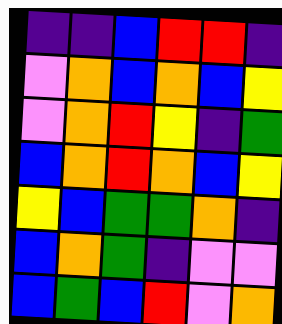[["indigo", "indigo", "blue", "red", "red", "indigo"], ["violet", "orange", "blue", "orange", "blue", "yellow"], ["violet", "orange", "red", "yellow", "indigo", "green"], ["blue", "orange", "red", "orange", "blue", "yellow"], ["yellow", "blue", "green", "green", "orange", "indigo"], ["blue", "orange", "green", "indigo", "violet", "violet"], ["blue", "green", "blue", "red", "violet", "orange"]]